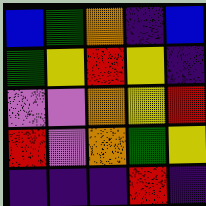[["blue", "green", "orange", "indigo", "blue"], ["green", "yellow", "red", "yellow", "indigo"], ["violet", "violet", "orange", "yellow", "red"], ["red", "violet", "orange", "green", "yellow"], ["indigo", "indigo", "indigo", "red", "indigo"]]